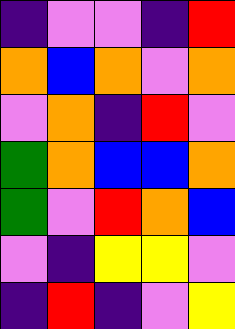[["indigo", "violet", "violet", "indigo", "red"], ["orange", "blue", "orange", "violet", "orange"], ["violet", "orange", "indigo", "red", "violet"], ["green", "orange", "blue", "blue", "orange"], ["green", "violet", "red", "orange", "blue"], ["violet", "indigo", "yellow", "yellow", "violet"], ["indigo", "red", "indigo", "violet", "yellow"]]